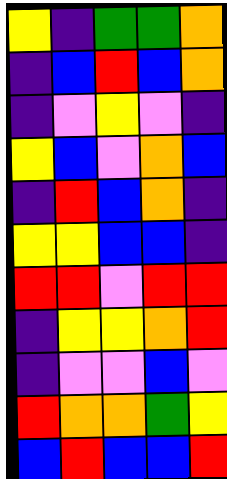[["yellow", "indigo", "green", "green", "orange"], ["indigo", "blue", "red", "blue", "orange"], ["indigo", "violet", "yellow", "violet", "indigo"], ["yellow", "blue", "violet", "orange", "blue"], ["indigo", "red", "blue", "orange", "indigo"], ["yellow", "yellow", "blue", "blue", "indigo"], ["red", "red", "violet", "red", "red"], ["indigo", "yellow", "yellow", "orange", "red"], ["indigo", "violet", "violet", "blue", "violet"], ["red", "orange", "orange", "green", "yellow"], ["blue", "red", "blue", "blue", "red"]]